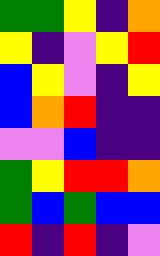[["green", "green", "yellow", "indigo", "orange"], ["yellow", "indigo", "violet", "yellow", "red"], ["blue", "yellow", "violet", "indigo", "yellow"], ["blue", "orange", "red", "indigo", "indigo"], ["violet", "violet", "blue", "indigo", "indigo"], ["green", "yellow", "red", "red", "orange"], ["green", "blue", "green", "blue", "blue"], ["red", "indigo", "red", "indigo", "violet"]]